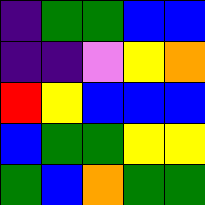[["indigo", "green", "green", "blue", "blue"], ["indigo", "indigo", "violet", "yellow", "orange"], ["red", "yellow", "blue", "blue", "blue"], ["blue", "green", "green", "yellow", "yellow"], ["green", "blue", "orange", "green", "green"]]